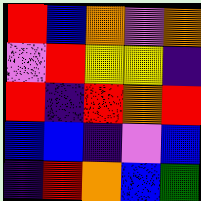[["red", "blue", "orange", "violet", "orange"], ["violet", "red", "yellow", "yellow", "indigo"], ["red", "indigo", "red", "orange", "red"], ["blue", "blue", "indigo", "violet", "blue"], ["indigo", "red", "orange", "blue", "green"]]